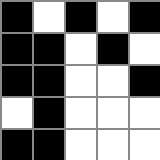[["black", "white", "black", "white", "black"], ["black", "black", "white", "black", "white"], ["black", "black", "white", "white", "black"], ["white", "black", "white", "white", "white"], ["black", "black", "white", "white", "white"]]